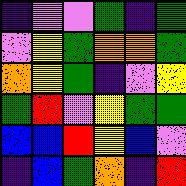[["indigo", "violet", "violet", "green", "indigo", "green"], ["violet", "yellow", "green", "orange", "orange", "green"], ["orange", "yellow", "green", "indigo", "violet", "yellow"], ["green", "red", "violet", "yellow", "green", "green"], ["blue", "blue", "red", "yellow", "blue", "violet"], ["indigo", "blue", "green", "orange", "indigo", "red"]]